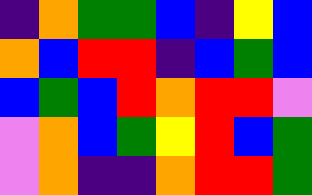[["indigo", "orange", "green", "green", "blue", "indigo", "yellow", "blue"], ["orange", "blue", "red", "red", "indigo", "blue", "green", "blue"], ["blue", "green", "blue", "red", "orange", "red", "red", "violet"], ["violet", "orange", "blue", "green", "yellow", "red", "blue", "green"], ["violet", "orange", "indigo", "indigo", "orange", "red", "red", "green"]]